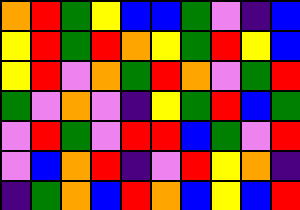[["orange", "red", "green", "yellow", "blue", "blue", "green", "violet", "indigo", "blue"], ["yellow", "red", "green", "red", "orange", "yellow", "green", "red", "yellow", "blue"], ["yellow", "red", "violet", "orange", "green", "red", "orange", "violet", "green", "red"], ["green", "violet", "orange", "violet", "indigo", "yellow", "green", "red", "blue", "green"], ["violet", "red", "green", "violet", "red", "red", "blue", "green", "violet", "red"], ["violet", "blue", "orange", "red", "indigo", "violet", "red", "yellow", "orange", "indigo"], ["indigo", "green", "orange", "blue", "red", "orange", "blue", "yellow", "blue", "red"]]